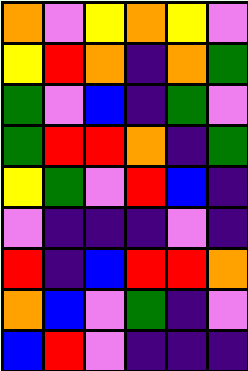[["orange", "violet", "yellow", "orange", "yellow", "violet"], ["yellow", "red", "orange", "indigo", "orange", "green"], ["green", "violet", "blue", "indigo", "green", "violet"], ["green", "red", "red", "orange", "indigo", "green"], ["yellow", "green", "violet", "red", "blue", "indigo"], ["violet", "indigo", "indigo", "indigo", "violet", "indigo"], ["red", "indigo", "blue", "red", "red", "orange"], ["orange", "blue", "violet", "green", "indigo", "violet"], ["blue", "red", "violet", "indigo", "indigo", "indigo"]]